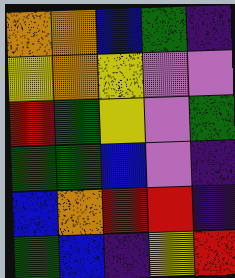[["orange", "orange", "blue", "green", "indigo"], ["yellow", "orange", "yellow", "violet", "violet"], ["red", "green", "yellow", "violet", "green"], ["green", "green", "blue", "violet", "indigo"], ["blue", "orange", "red", "red", "indigo"], ["green", "blue", "indigo", "yellow", "red"]]